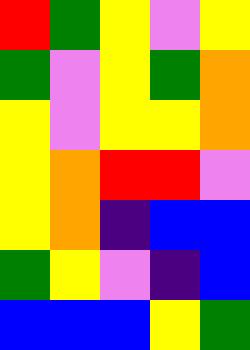[["red", "green", "yellow", "violet", "yellow"], ["green", "violet", "yellow", "green", "orange"], ["yellow", "violet", "yellow", "yellow", "orange"], ["yellow", "orange", "red", "red", "violet"], ["yellow", "orange", "indigo", "blue", "blue"], ["green", "yellow", "violet", "indigo", "blue"], ["blue", "blue", "blue", "yellow", "green"]]